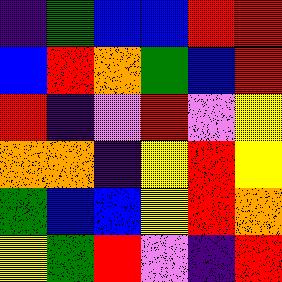[["indigo", "green", "blue", "blue", "red", "red"], ["blue", "red", "orange", "green", "blue", "red"], ["red", "indigo", "violet", "red", "violet", "yellow"], ["orange", "orange", "indigo", "yellow", "red", "yellow"], ["green", "blue", "blue", "yellow", "red", "orange"], ["yellow", "green", "red", "violet", "indigo", "red"]]